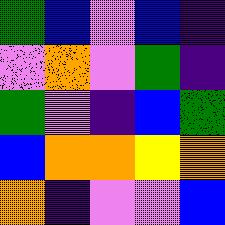[["green", "blue", "violet", "blue", "indigo"], ["violet", "orange", "violet", "green", "indigo"], ["green", "violet", "indigo", "blue", "green"], ["blue", "orange", "orange", "yellow", "orange"], ["orange", "indigo", "violet", "violet", "blue"]]